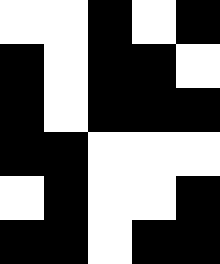[["white", "white", "black", "white", "black"], ["black", "white", "black", "black", "white"], ["black", "white", "black", "black", "black"], ["black", "black", "white", "white", "white"], ["white", "black", "white", "white", "black"], ["black", "black", "white", "black", "black"]]